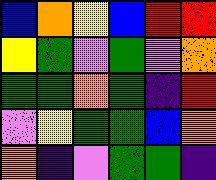[["blue", "orange", "yellow", "blue", "red", "red"], ["yellow", "green", "violet", "green", "violet", "orange"], ["green", "green", "orange", "green", "indigo", "red"], ["violet", "yellow", "green", "green", "blue", "orange"], ["orange", "indigo", "violet", "green", "green", "indigo"]]